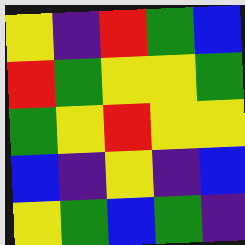[["yellow", "indigo", "red", "green", "blue"], ["red", "green", "yellow", "yellow", "green"], ["green", "yellow", "red", "yellow", "yellow"], ["blue", "indigo", "yellow", "indigo", "blue"], ["yellow", "green", "blue", "green", "indigo"]]